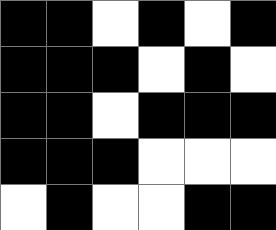[["black", "black", "white", "black", "white", "black"], ["black", "black", "black", "white", "black", "white"], ["black", "black", "white", "black", "black", "black"], ["black", "black", "black", "white", "white", "white"], ["white", "black", "white", "white", "black", "black"]]